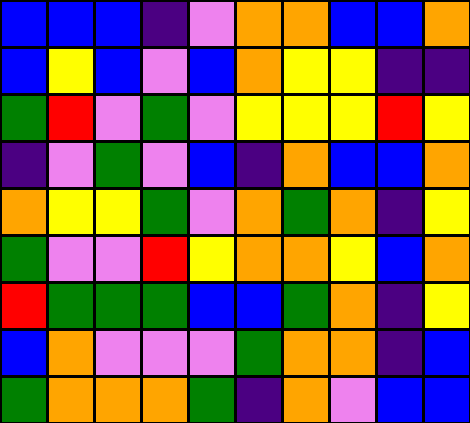[["blue", "blue", "blue", "indigo", "violet", "orange", "orange", "blue", "blue", "orange"], ["blue", "yellow", "blue", "violet", "blue", "orange", "yellow", "yellow", "indigo", "indigo"], ["green", "red", "violet", "green", "violet", "yellow", "yellow", "yellow", "red", "yellow"], ["indigo", "violet", "green", "violet", "blue", "indigo", "orange", "blue", "blue", "orange"], ["orange", "yellow", "yellow", "green", "violet", "orange", "green", "orange", "indigo", "yellow"], ["green", "violet", "violet", "red", "yellow", "orange", "orange", "yellow", "blue", "orange"], ["red", "green", "green", "green", "blue", "blue", "green", "orange", "indigo", "yellow"], ["blue", "orange", "violet", "violet", "violet", "green", "orange", "orange", "indigo", "blue"], ["green", "orange", "orange", "orange", "green", "indigo", "orange", "violet", "blue", "blue"]]